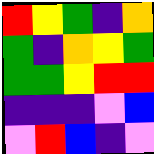[["red", "yellow", "green", "indigo", "orange"], ["green", "indigo", "orange", "yellow", "green"], ["green", "green", "yellow", "red", "red"], ["indigo", "indigo", "indigo", "violet", "blue"], ["violet", "red", "blue", "indigo", "violet"]]